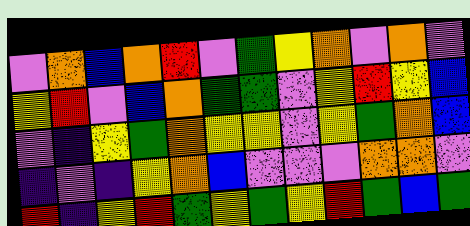[["violet", "orange", "blue", "orange", "red", "violet", "green", "yellow", "orange", "violet", "orange", "violet"], ["yellow", "red", "violet", "blue", "orange", "green", "green", "violet", "yellow", "red", "yellow", "blue"], ["violet", "indigo", "yellow", "green", "orange", "yellow", "yellow", "violet", "yellow", "green", "orange", "blue"], ["indigo", "violet", "indigo", "yellow", "orange", "blue", "violet", "violet", "violet", "orange", "orange", "violet"], ["red", "indigo", "yellow", "red", "green", "yellow", "green", "yellow", "red", "green", "blue", "green"]]